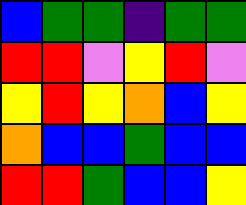[["blue", "green", "green", "indigo", "green", "green"], ["red", "red", "violet", "yellow", "red", "violet"], ["yellow", "red", "yellow", "orange", "blue", "yellow"], ["orange", "blue", "blue", "green", "blue", "blue"], ["red", "red", "green", "blue", "blue", "yellow"]]